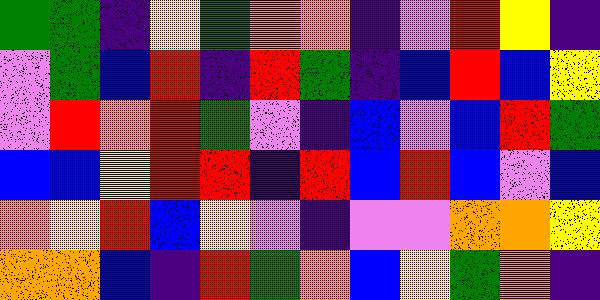[["green", "green", "indigo", "yellow", "green", "orange", "orange", "indigo", "violet", "red", "yellow", "indigo"], ["violet", "green", "blue", "red", "indigo", "red", "green", "indigo", "blue", "red", "blue", "yellow"], ["violet", "red", "orange", "red", "green", "violet", "indigo", "blue", "violet", "blue", "red", "green"], ["blue", "blue", "yellow", "red", "red", "indigo", "red", "blue", "red", "blue", "violet", "blue"], ["orange", "yellow", "red", "blue", "yellow", "violet", "indigo", "violet", "violet", "orange", "orange", "yellow"], ["orange", "orange", "blue", "indigo", "red", "green", "orange", "blue", "yellow", "green", "orange", "indigo"]]